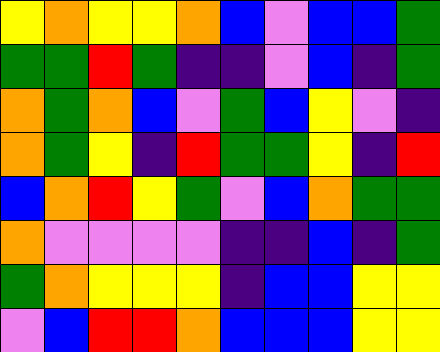[["yellow", "orange", "yellow", "yellow", "orange", "blue", "violet", "blue", "blue", "green"], ["green", "green", "red", "green", "indigo", "indigo", "violet", "blue", "indigo", "green"], ["orange", "green", "orange", "blue", "violet", "green", "blue", "yellow", "violet", "indigo"], ["orange", "green", "yellow", "indigo", "red", "green", "green", "yellow", "indigo", "red"], ["blue", "orange", "red", "yellow", "green", "violet", "blue", "orange", "green", "green"], ["orange", "violet", "violet", "violet", "violet", "indigo", "indigo", "blue", "indigo", "green"], ["green", "orange", "yellow", "yellow", "yellow", "indigo", "blue", "blue", "yellow", "yellow"], ["violet", "blue", "red", "red", "orange", "blue", "blue", "blue", "yellow", "yellow"]]